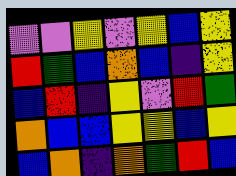[["violet", "violet", "yellow", "violet", "yellow", "blue", "yellow"], ["red", "green", "blue", "orange", "blue", "indigo", "yellow"], ["blue", "red", "indigo", "yellow", "violet", "red", "green"], ["orange", "blue", "blue", "yellow", "yellow", "blue", "yellow"], ["blue", "orange", "indigo", "orange", "green", "red", "blue"]]